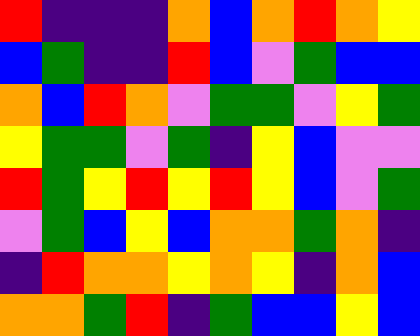[["red", "indigo", "indigo", "indigo", "orange", "blue", "orange", "red", "orange", "yellow"], ["blue", "green", "indigo", "indigo", "red", "blue", "violet", "green", "blue", "blue"], ["orange", "blue", "red", "orange", "violet", "green", "green", "violet", "yellow", "green"], ["yellow", "green", "green", "violet", "green", "indigo", "yellow", "blue", "violet", "violet"], ["red", "green", "yellow", "red", "yellow", "red", "yellow", "blue", "violet", "green"], ["violet", "green", "blue", "yellow", "blue", "orange", "orange", "green", "orange", "indigo"], ["indigo", "red", "orange", "orange", "yellow", "orange", "yellow", "indigo", "orange", "blue"], ["orange", "orange", "green", "red", "indigo", "green", "blue", "blue", "yellow", "blue"]]